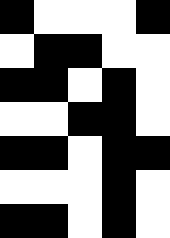[["black", "white", "white", "white", "black"], ["white", "black", "black", "white", "white"], ["black", "black", "white", "black", "white"], ["white", "white", "black", "black", "white"], ["black", "black", "white", "black", "black"], ["white", "white", "white", "black", "white"], ["black", "black", "white", "black", "white"]]